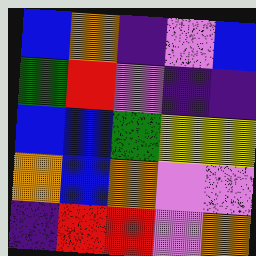[["blue", "orange", "indigo", "violet", "blue"], ["green", "red", "violet", "indigo", "indigo"], ["blue", "blue", "green", "yellow", "yellow"], ["orange", "blue", "orange", "violet", "violet"], ["indigo", "red", "red", "violet", "orange"]]